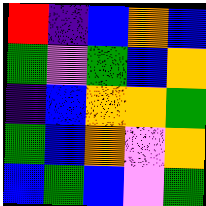[["red", "indigo", "blue", "orange", "blue"], ["green", "violet", "green", "blue", "orange"], ["indigo", "blue", "orange", "orange", "green"], ["green", "blue", "orange", "violet", "orange"], ["blue", "green", "blue", "violet", "green"]]